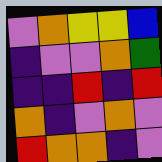[["violet", "orange", "yellow", "yellow", "blue"], ["indigo", "violet", "violet", "orange", "green"], ["indigo", "indigo", "red", "indigo", "red"], ["orange", "indigo", "violet", "orange", "violet"], ["red", "orange", "orange", "indigo", "violet"]]